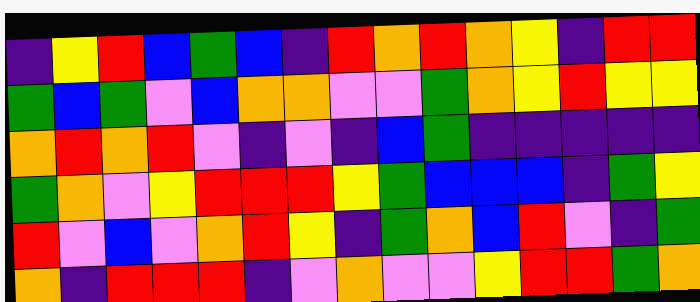[["indigo", "yellow", "red", "blue", "green", "blue", "indigo", "red", "orange", "red", "orange", "yellow", "indigo", "red", "red"], ["green", "blue", "green", "violet", "blue", "orange", "orange", "violet", "violet", "green", "orange", "yellow", "red", "yellow", "yellow"], ["orange", "red", "orange", "red", "violet", "indigo", "violet", "indigo", "blue", "green", "indigo", "indigo", "indigo", "indigo", "indigo"], ["green", "orange", "violet", "yellow", "red", "red", "red", "yellow", "green", "blue", "blue", "blue", "indigo", "green", "yellow"], ["red", "violet", "blue", "violet", "orange", "red", "yellow", "indigo", "green", "orange", "blue", "red", "violet", "indigo", "green"], ["orange", "indigo", "red", "red", "red", "indigo", "violet", "orange", "violet", "violet", "yellow", "red", "red", "green", "orange"]]